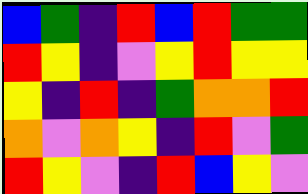[["blue", "green", "indigo", "red", "blue", "red", "green", "green"], ["red", "yellow", "indigo", "violet", "yellow", "red", "yellow", "yellow"], ["yellow", "indigo", "red", "indigo", "green", "orange", "orange", "red"], ["orange", "violet", "orange", "yellow", "indigo", "red", "violet", "green"], ["red", "yellow", "violet", "indigo", "red", "blue", "yellow", "violet"]]